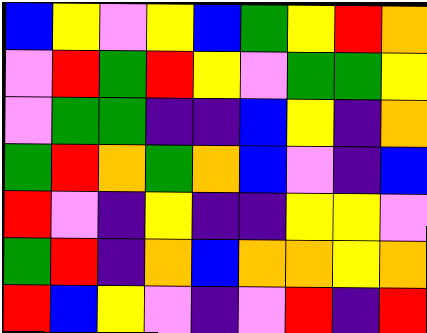[["blue", "yellow", "violet", "yellow", "blue", "green", "yellow", "red", "orange"], ["violet", "red", "green", "red", "yellow", "violet", "green", "green", "yellow"], ["violet", "green", "green", "indigo", "indigo", "blue", "yellow", "indigo", "orange"], ["green", "red", "orange", "green", "orange", "blue", "violet", "indigo", "blue"], ["red", "violet", "indigo", "yellow", "indigo", "indigo", "yellow", "yellow", "violet"], ["green", "red", "indigo", "orange", "blue", "orange", "orange", "yellow", "orange"], ["red", "blue", "yellow", "violet", "indigo", "violet", "red", "indigo", "red"]]